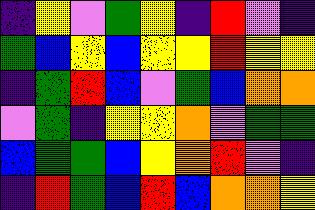[["indigo", "yellow", "violet", "green", "yellow", "indigo", "red", "violet", "indigo"], ["green", "blue", "yellow", "blue", "yellow", "yellow", "red", "yellow", "yellow"], ["indigo", "green", "red", "blue", "violet", "green", "blue", "orange", "orange"], ["violet", "green", "indigo", "yellow", "yellow", "orange", "violet", "green", "green"], ["blue", "green", "green", "blue", "yellow", "orange", "red", "violet", "indigo"], ["indigo", "red", "green", "blue", "red", "blue", "orange", "orange", "yellow"]]